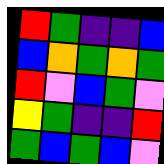[["red", "green", "indigo", "indigo", "blue"], ["blue", "orange", "green", "orange", "green"], ["red", "violet", "blue", "green", "violet"], ["yellow", "green", "indigo", "indigo", "red"], ["green", "blue", "green", "blue", "violet"]]